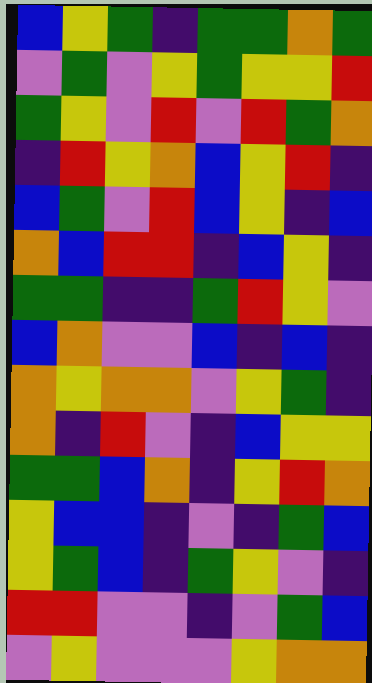[["blue", "yellow", "green", "indigo", "green", "green", "orange", "green"], ["violet", "green", "violet", "yellow", "green", "yellow", "yellow", "red"], ["green", "yellow", "violet", "red", "violet", "red", "green", "orange"], ["indigo", "red", "yellow", "orange", "blue", "yellow", "red", "indigo"], ["blue", "green", "violet", "red", "blue", "yellow", "indigo", "blue"], ["orange", "blue", "red", "red", "indigo", "blue", "yellow", "indigo"], ["green", "green", "indigo", "indigo", "green", "red", "yellow", "violet"], ["blue", "orange", "violet", "violet", "blue", "indigo", "blue", "indigo"], ["orange", "yellow", "orange", "orange", "violet", "yellow", "green", "indigo"], ["orange", "indigo", "red", "violet", "indigo", "blue", "yellow", "yellow"], ["green", "green", "blue", "orange", "indigo", "yellow", "red", "orange"], ["yellow", "blue", "blue", "indigo", "violet", "indigo", "green", "blue"], ["yellow", "green", "blue", "indigo", "green", "yellow", "violet", "indigo"], ["red", "red", "violet", "violet", "indigo", "violet", "green", "blue"], ["violet", "yellow", "violet", "violet", "violet", "yellow", "orange", "orange"]]